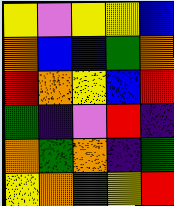[["yellow", "violet", "yellow", "yellow", "blue"], ["orange", "blue", "blue", "green", "orange"], ["red", "orange", "yellow", "blue", "red"], ["green", "indigo", "violet", "red", "indigo"], ["orange", "green", "orange", "indigo", "green"], ["yellow", "orange", "green", "yellow", "red"]]